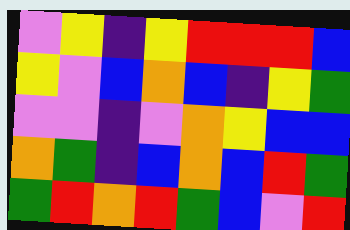[["violet", "yellow", "indigo", "yellow", "red", "red", "red", "blue"], ["yellow", "violet", "blue", "orange", "blue", "indigo", "yellow", "green"], ["violet", "violet", "indigo", "violet", "orange", "yellow", "blue", "blue"], ["orange", "green", "indigo", "blue", "orange", "blue", "red", "green"], ["green", "red", "orange", "red", "green", "blue", "violet", "red"]]